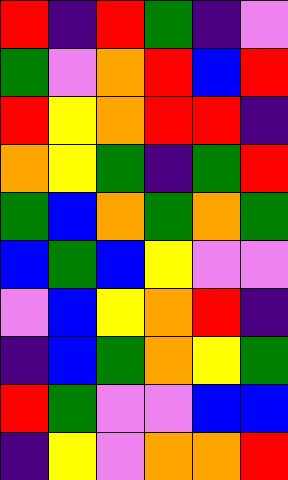[["red", "indigo", "red", "green", "indigo", "violet"], ["green", "violet", "orange", "red", "blue", "red"], ["red", "yellow", "orange", "red", "red", "indigo"], ["orange", "yellow", "green", "indigo", "green", "red"], ["green", "blue", "orange", "green", "orange", "green"], ["blue", "green", "blue", "yellow", "violet", "violet"], ["violet", "blue", "yellow", "orange", "red", "indigo"], ["indigo", "blue", "green", "orange", "yellow", "green"], ["red", "green", "violet", "violet", "blue", "blue"], ["indigo", "yellow", "violet", "orange", "orange", "red"]]